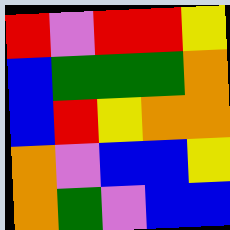[["red", "violet", "red", "red", "yellow"], ["blue", "green", "green", "green", "orange"], ["blue", "red", "yellow", "orange", "orange"], ["orange", "violet", "blue", "blue", "yellow"], ["orange", "green", "violet", "blue", "blue"]]